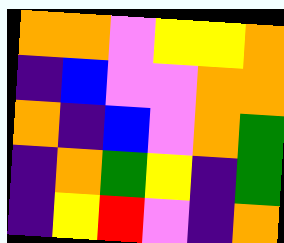[["orange", "orange", "violet", "yellow", "yellow", "orange"], ["indigo", "blue", "violet", "violet", "orange", "orange"], ["orange", "indigo", "blue", "violet", "orange", "green"], ["indigo", "orange", "green", "yellow", "indigo", "green"], ["indigo", "yellow", "red", "violet", "indigo", "orange"]]